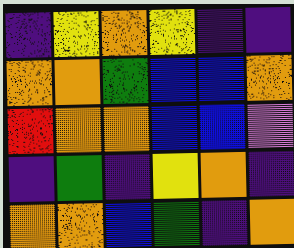[["indigo", "yellow", "orange", "yellow", "indigo", "indigo"], ["orange", "orange", "green", "blue", "blue", "orange"], ["red", "orange", "orange", "blue", "blue", "violet"], ["indigo", "green", "indigo", "yellow", "orange", "indigo"], ["orange", "orange", "blue", "green", "indigo", "orange"]]